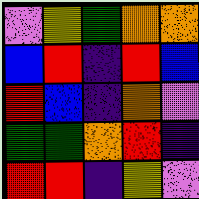[["violet", "yellow", "green", "orange", "orange"], ["blue", "red", "indigo", "red", "blue"], ["red", "blue", "indigo", "orange", "violet"], ["green", "green", "orange", "red", "indigo"], ["red", "red", "indigo", "yellow", "violet"]]